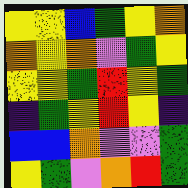[["yellow", "yellow", "blue", "green", "yellow", "orange"], ["orange", "yellow", "orange", "violet", "green", "yellow"], ["yellow", "yellow", "green", "red", "yellow", "green"], ["indigo", "green", "yellow", "red", "yellow", "indigo"], ["blue", "blue", "orange", "violet", "violet", "green"], ["yellow", "green", "violet", "orange", "red", "green"]]